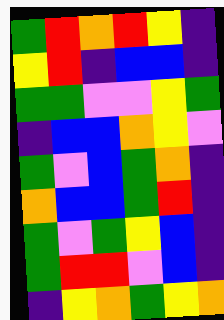[["green", "red", "orange", "red", "yellow", "indigo"], ["yellow", "red", "indigo", "blue", "blue", "indigo"], ["green", "green", "violet", "violet", "yellow", "green"], ["indigo", "blue", "blue", "orange", "yellow", "violet"], ["green", "violet", "blue", "green", "orange", "indigo"], ["orange", "blue", "blue", "green", "red", "indigo"], ["green", "violet", "green", "yellow", "blue", "indigo"], ["green", "red", "red", "violet", "blue", "indigo"], ["indigo", "yellow", "orange", "green", "yellow", "orange"]]